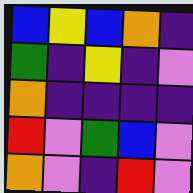[["blue", "yellow", "blue", "orange", "indigo"], ["green", "indigo", "yellow", "indigo", "violet"], ["orange", "indigo", "indigo", "indigo", "indigo"], ["red", "violet", "green", "blue", "violet"], ["orange", "violet", "indigo", "red", "violet"]]